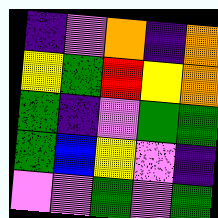[["indigo", "violet", "orange", "indigo", "orange"], ["yellow", "green", "red", "yellow", "orange"], ["green", "indigo", "violet", "green", "green"], ["green", "blue", "yellow", "violet", "indigo"], ["violet", "violet", "green", "violet", "green"]]